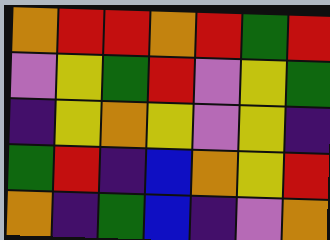[["orange", "red", "red", "orange", "red", "green", "red"], ["violet", "yellow", "green", "red", "violet", "yellow", "green"], ["indigo", "yellow", "orange", "yellow", "violet", "yellow", "indigo"], ["green", "red", "indigo", "blue", "orange", "yellow", "red"], ["orange", "indigo", "green", "blue", "indigo", "violet", "orange"]]